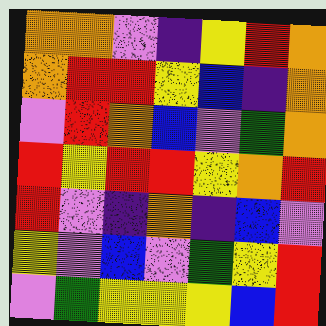[["orange", "orange", "violet", "indigo", "yellow", "red", "orange"], ["orange", "red", "red", "yellow", "blue", "indigo", "orange"], ["violet", "red", "orange", "blue", "violet", "green", "orange"], ["red", "yellow", "red", "red", "yellow", "orange", "red"], ["red", "violet", "indigo", "orange", "indigo", "blue", "violet"], ["yellow", "violet", "blue", "violet", "green", "yellow", "red"], ["violet", "green", "yellow", "yellow", "yellow", "blue", "red"]]